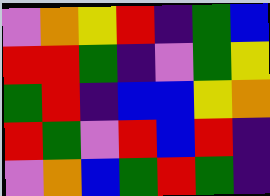[["violet", "orange", "yellow", "red", "indigo", "green", "blue"], ["red", "red", "green", "indigo", "violet", "green", "yellow"], ["green", "red", "indigo", "blue", "blue", "yellow", "orange"], ["red", "green", "violet", "red", "blue", "red", "indigo"], ["violet", "orange", "blue", "green", "red", "green", "indigo"]]